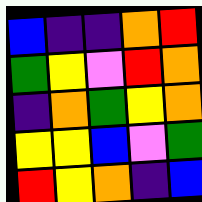[["blue", "indigo", "indigo", "orange", "red"], ["green", "yellow", "violet", "red", "orange"], ["indigo", "orange", "green", "yellow", "orange"], ["yellow", "yellow", "blue", "violet", "green"], ["red", "yellow", "orange", "indigo", "blue"]]